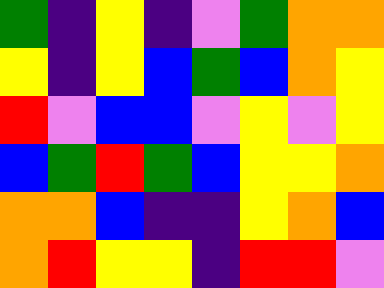[["green", "indigo", "yellow", "indigo", "violet", "green", "orange", "orange"], ["yellow", "indigo", "yellow", "blue", "green", "blue", "orange", "yellow"], ["red", "violet", "blue", "blue", "violet", "yellow", "violet", "yellow"], ["blue", "green", "red", "green", "blue", "yellow", "yellow", "orange"], ["orange", "orange", "blue", "indigo", "indigo", "yellow", "orange", "blue"], ["orange", "red", "yellow", "yellow", "indigo", "red", "red", "violet"]]